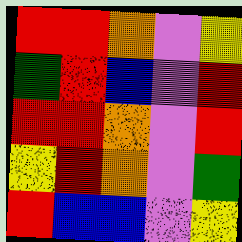[["red", "red", "orange", "violet", "yellow"], ["green", "red", "blue", "violet", "red"], ["red", "red", "orange", "violet", "red"], ["yellow", "red", "orange", "violet", "green"], ["red", "blue", "blue", "violet", "yellow"]]